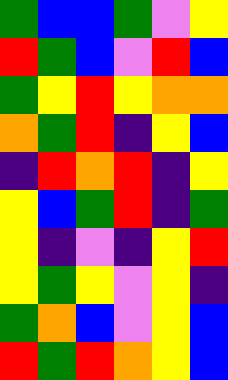[["green", "blue", "blue", "green", "violet", "yellow"], ["red", "green", "blue", "violet", "red", "blue"], ["green", "yellow", "red", "yellow", "orange", "orange"], ["orange", "green", "red", "indigo", "yellow", "blue"], ["indigo", "red", "orange", "red", "indigo", "yellow"], ["yellow", "blue", "green", "red", "indigo", "green"], ["yellow", "indigo", "violet", "indigo", "yellow", "red"], ["yellow", "green", "yellow", "violet", "yellow", "indigo"], ["green", "orange", "blue", "violet", "yellow", "blue"], ["red", "green", "red", "orange", "yellow", "blue"]]